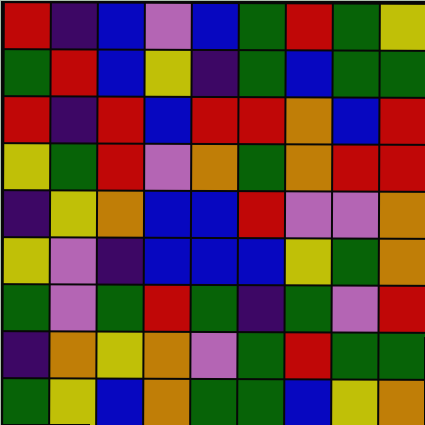[["red", "indigo", "blue", "violet", "blue", "green", "red", "green", "yellow"], ["green", "red", "blue", "yellow", "indigo", "green", "blue", "green", "green"], ["red", "indigo", "red", "blue", "red", "red", "orange", "blue", "red"], ["yellow", "green", "red", "violet", "orange", "green", "orange", "red", "red"], ["indigo", "yellow", "orange", "blue", "blue", "red", "violet", "violet", "orange"], ["yellow", "violet", "indigo", "blue", "blue", "blue", "yellow", "green", "orange"], ["green", "violet", "green", "red", "green", "indigo", "green", "violet", "red"], ["indigo", "orange", "yellow", "orange", "violet", "green", "red", "green", "green"], ["green", "yellow", "blue", "orange", "green", "green", "blue", "yellow", "orange"]]